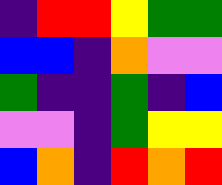[["indigo", "red", "red", "yellow", "green", "green"], ["blue", "blue", "indigo", "orange", "violet", "violet"], ["green", "indigo", "indigo", "green", "indigo", "blue"], ["violet", "violet", "indigo", "green", "yellow", "yellow"], ["blue", "orange", "indigo", "red", "orange", "red"]]